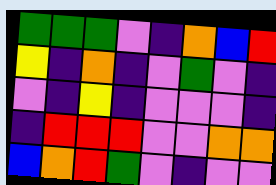[["green", "green", "green", "violet", "indigo", "orange", "blue", "red"], ["yellow", "indigo", "orange", "indigo", "violet", "green", "violet", "indigo"], ["violet", "indigo", "yellow", "indigo", "violet", "violet", "violet", "indigo"], ["indigo", "red", "red", "red", "violet", "violet", "orange", "orange"], ["blue", "orange", "red", "green", "violet", "indigo", "violet", "violet"]]